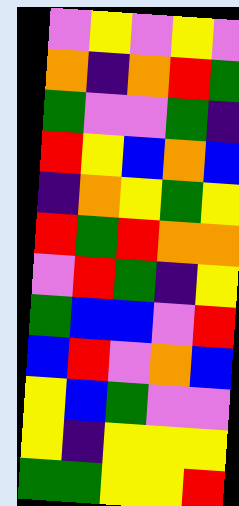[["violet", "yellow", "violet", "yellow", "violet"], ["orange", "indigo", "orange", "red", "green"], ["green", "violet", "violet", "green", "indigo"], ["red", "yellow", "blue", "orange", "blue"], ["indigo", "orange", "yellow", "green", "yellow"], ["red", "green", "red", "orange", "orange"], ["violet", "red", "green", "indigo", "yellow"], ["green", "blue", "blue", "violet", "red"], ["blue", "red", "violet", "orange", "blue"], ["yellow", "blue", "green", "violet", "violet"], ["yellow", "indigo", "yellow", "yellow", "yellow"], ["green", "green", "yellow", "yellow", "red"]]